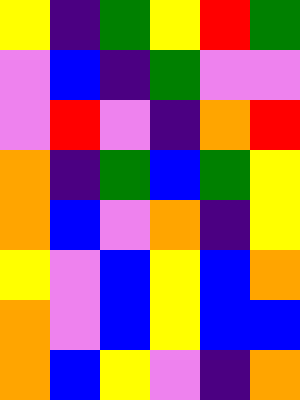[["yellow", "indigo", "green", "yellow", "red", "green"], ["violet", "blue", "indigo", "green", "violet", "violet"], ["violet", "red", "violet", "indigo", "orange", "red"], ["orange", "indigo", "green", "blue", "green", "yellow"], ["orange", "blue", "violet", "orange", "indigo", "yellow"], ["yellow", "violet", "blue", "yellow", "blue", "orange"], ["orange", "violet", "blue", "yellow", "blue", "blue"], ["orange", "blue", "yellow", "violet", "indigo", "orange"]]